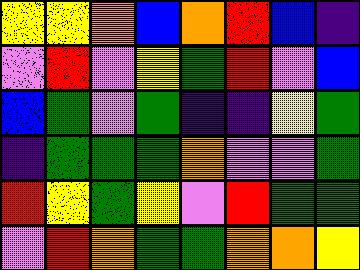[["yellow", "yellow", "orange", "blue", "orange", "red", "blue", "indigo"], ["violet", "red", "violet", "yellow", "green", "red", "violet", "blue"], ["blue", "green", "violet", "green", "indigo", "indigo", "yellow", "green"], ["indigo", "green", "green", "green", "orange", "violet", "violet", "green"], ["red", "yellow", "green", "yellow", "violet", "red", "green", "green"], ["violet", "red", "orange", "green", "green", "orange", "orange", "yellow"]]